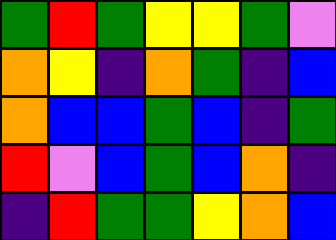[["green", "red", "green", "yellow", "yellow", "green", "violet"], ["orange", "yellow", "indigo", "orange", "green", "indigo", "blue"], ["orange", "blue", "blue", "green", "blue", "indigo", "green"], ["red", "violet", "blue", "green", "blue", "orange", "indigo"], ["indigo", "red", "green", "green", "yellow", "orange", "blue"]]